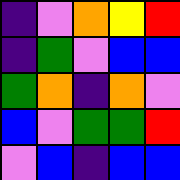[["indigo", "violet", "orange", "yellow", "red"], ["indigo", "green", "violet", "blue", "blue"], ["green", "orange", "indigo", "orange", "violet"], ["blue", "violet", "green", "green", "red"], ["violet", "blue", "indigo", "blue", "blue"]]